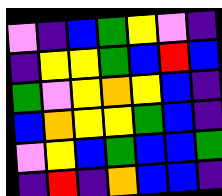[["violet", "indigo", "blue", "green", "yellow", "violet", "indigo"], ["indigo", "yellow", "yellow", "green", "blue", "red", "blue"], ["green", "violet", "yellow", "orange", "yellow", "blue", "indigo"], ["blue", "orange", "yellow", "yellow", "green", "blue", "indigo"], ["violet", "yellow", "blue", "green", "blue", "blue", "green"], ["indigo", "red", "indigo", "orange", "blue", "blue", "indigo"]]